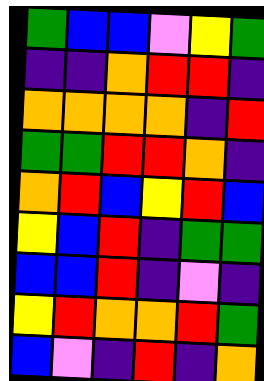[["green", "blue", "blue", "violet", "yellow", "green"], ["indigo", "indigo", "orange", "red", "red", "indigo"], ["orange", "orange", "orange", "orange", "indigo", "red"], ["green", "green", "red", "red", "orange", "indigo"], ["orange", "red", "blue", "yellow", "red", "blue"], ["yellow", "blue", "red", "indigo", "green", "green"], ["blue", "blue", "red", "indigo", "violet", "indigo"], ["yellow", "red", "orange", "orange", "red", "green"], ["blue", "violet", "indigo", "red", "indigo", "orange"]]